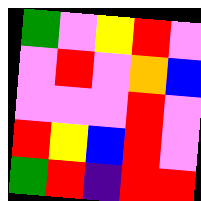[["green", "violet", "yellow", "red", "violet"], ["violet", "red", "violet", "orange", "blue"], ["violet", "violet", "violet", "red", "violet"], ["red", "yellow", "blue", "red", "violet"], ["green", "red", "indigo", "red", "red"]]